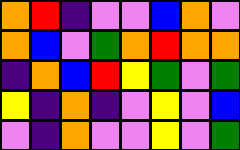[["orange", "red", "indigo", "violet", "violet", "blue", "orange", "violet"], ["orange", "blue", "violet", "green", "orange", "red", "orange", "orange"], ["indigo", "orange", "blue", "red", "yellow", "green", "violet", "green"], ["yellow", "indigo", "orange", "indigo", "violet", "yellow", "violet", "blue"], ["violet", "indigo", "orange", "violet", "violet", "yellow", "violet", "green"]]